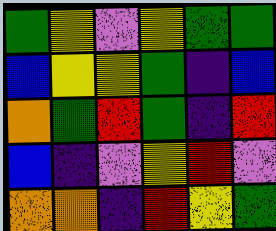[["green", "yellow", "violet", "yellow", "green", "green"], ["blue", "yellow", "yellow", "green", "indigo", "blue"], ["orange", "green", "red", "green", "indigo", "red"], ["blue", "indigo", "violet", "yellow", "red", "violet"], ["orange", "orange", "indigo", "red", "yellow", "green"]]